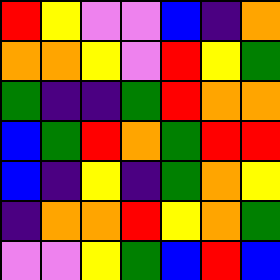[["red", "yellow", "violet", "violet", "blue", "indigo", "orange"], ["orange", "orange", "yellow", "violet", "red", "yellow", "green"], ["green", "indigo", "indigo", "green", "red", "orange", "orange"], ["blue", "green", "red", "orange", "green", "red", "red"], ["blue", "indigo", "yellow", "indigo", "green", "orange", "yellow"], ["indigo", "orange", "orange", "red", "yellow", "orange", "green"], ["violet", "violet", "yellow", "green", "blue", "red", "blue"]]